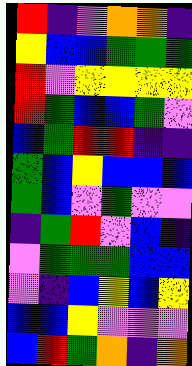[["red", "indigo", "violet", "orange", "orange", "indigo"], ["yellow", "blue", "blue", "green", "green", "green"], ["red", "violet", "yellow", "yellow", "yellow", "yellow"], ["red", "green", "blue", "blue", "green", "violet"], ["blue", "green", "red", "red", "indigo", "indigo"], ["green", "blue", "yellow", "blue", "blue", "blue"], ["green", "blue", "violet", "green", "violet", "violet"], ["indigo", "green", "red", "violet", "blue", "indigo"], ["violet", "green", "green", "green", "blue", "blue"], ["violet", "indigo", "blue", "yellow", "blue", "yellow"], ["blue", "blue", "yellow", "violet", "violet", "violet"], ["blue", "red", "green", "orange", "indigo", "orange"]]